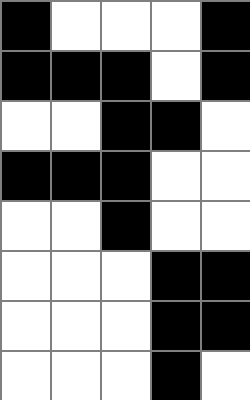[["black", "white", "white", "white", "black"], ["black", "black", "black", "white", "black"], ["white", "white", "black", "black", "white"], ["black", "black", "black", "white", "white"], ["white", "white", "black", "white", "white"], ["white", "white", "white", "black", "black"], ["white", "white", "white", "black", "black"], ["white", "white", "white", "black", "white"]]